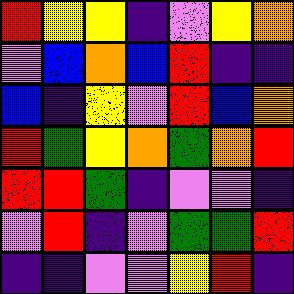[["red", "yellow", "yellow", "indigo", "violet", "yellow", "orange"], ["violet", "blue", "orange", "blue", "red", "indigo", "indigo"], ["blue", "indigo", "yellow", "violet", "red", "blue", "orange"], ["red", "green", "yellow", "orange", "green", "orange", "red"], ["red", "red", "green", "indigo", "violet", "violet", "indigo"], ["violet", "red", "indigo", "violet", "green", "green", "red"], ["indigo", "indigo", "violet", "violet", "yellow", "red", "indigo"]]